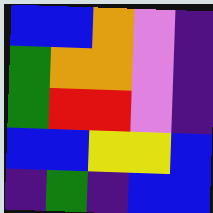[["blue", "blue", "orange", "violet", "indigo"], ["green", "orange", "orange", "violet", "indigo"], ["green", "red", "red", "violet", "indigo"], ["blue", "blue", "yellow", "yellow", "blue"], ["indigo", "green", "indigo", "blue", "blue"]]